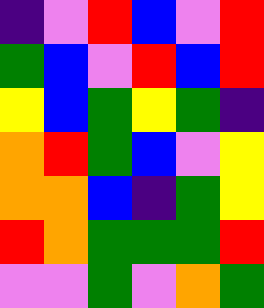[["indigo", "violet", "red", "blue", "violet", "red"], ["green", "blue", "violet", "red", "blue", "red"], ["yellow", "blue", "green", "yellow", "green", "indigo"], ["orange", "red", "green", "blue", "violet", "yellow"], ["orange", "orange", "blue", "indigo", "green", "yellow"], ["red", "orange", "green", "green", "green", "red"], ["violet", "violet", "green", "violet", "orange", "green"]]